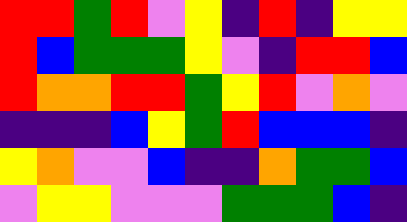[["red", "red", "green", "red", "violet", "yellow", "indigo", "red", "indigo", "yellow", "yellow"], ["red", "blue", "green", "green", "green", "yellow", "violet", "indigo", "red", "red", "blue"], ["red", "orange", "orange", "red", "red", "green", "yellow", "red", "violet", "orange", "violet"], ["indigo", "indigo", "indigo", "blue", "yellow", "green", "red", "blue", "blue", "blue", "indigo"], ["yellow", "orange", "violet", "violet", "blue", "indigo", "indigo", "orange", "green", "green", "blue"], ["violet", "yellow", "yellow", "violet", "violet", "violet", "green", "green", "green", "blue", "indigo"]]